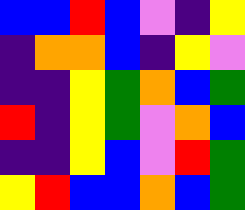[["blue", "blue", "red", "blue", "violet", "indigo", "yellow"], ["indigo", "orange", "orange", "blue", "indigo", "yellow", "violet"], ["indigo", "indigo", "yellow", "green", "orange", "blue", "green"], ["red", "indigo", "yellow", "green", "violet", "orange", "blue"], ["indigo", "indigo", "yellow", "blue", "violet", "red", "green"], ["yellow", "red", "blue", "blue", "orange", "blue", "green"]]